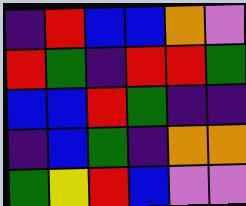[["indigo", "red", "blue", "blue", "orange", "violet"], ["red", "green", "indigo", "red", "red", "green"], ["blue", "blue", "red", "green", "indigo", "indigo"], ["indigo", "blue", "green", "indigo", "orange", "orange"], ["green", "yellow", "red", "blue", "violet", "violet"]]